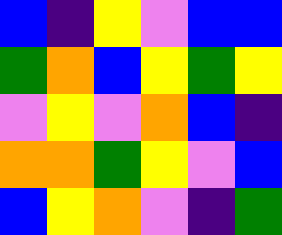[["blue", "indigo", "yellow", "violet", "blue", "blue"], ["green", "orange", "blue", "yellow", "green", "yellow"], ["violet", "yellow", "violet", "orange", "blue", "indigo"], ["orange", "orange", "green", "yellow", "violet", "blue"], ["blue", "yellow", "orange", "violet", "indigo", "green"]]